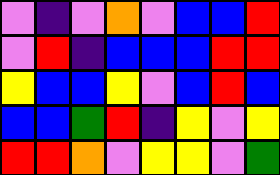[["violet", "indigo", "violet", "orange", "violet", "blue", "blue", "red"], ["violet", "red", "indigo", "blue", "blue", "blue", "red", "red"], ["yellow", "blue", "blue", "yellow", "violet", "blue", "red", "blue"], ["blue", "blue", "green", "red", "indigo", "yellow", "violet", "yellow"], ["red", "red", "orange", "violet", "yellow", "yellow", "violet", "green"]]